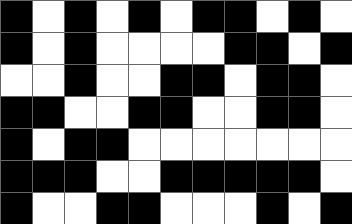[["black", "white", "black", "white", "black", "white", "black", "black", "white", "black", "white"], ["black", "white", "black", "white", "white", "white", "white", "black", "black", "white", "black"], ["white", "white", "black", "white", "white", "black", "black", "white", "black", "black", "white"], ["black", "black", "white", "white", "black", "black", "white", "white", "black", "black", "white"], ["black", "white", "black", "black", "white", "white", "white", "white", "white", "white", "white"], ["black", "black", "black", "white", "white", "black", "black", "black", "black", "black", "white"], ["black", "white", "white", "black", "black", "white", "white", "white", "black", "white", "black"]]